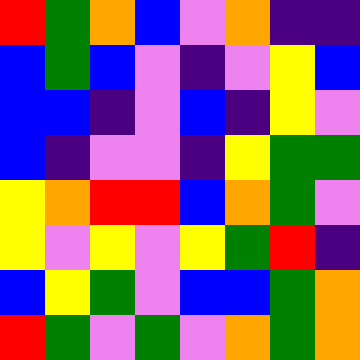[["red", "green", "orange", "blue", "violet", "orange", "indigo", "indigo"], ["blue", "green", "blue", "violet", "indigo", "violet", "yellow", "blue"], ["blue", "blue", "indigo", "violet", "blue", "indigo", "yellow", "violet"], ["blue", "indigo", "violet", "violet", "indigo", "yellow", "green", "green"], ["yellow", "orange", "red", "red", "blue", "orange", "green", "violet"], ["yellow", "violet", "yellow", "violet", "yellow", "green", "red", "indigo"], ["blue", "yellow", "green", "violet", "blue", "blue", "green", "orange"], ["red", "green", "violet", "green", "violet", "orange", "green", "orange"]]